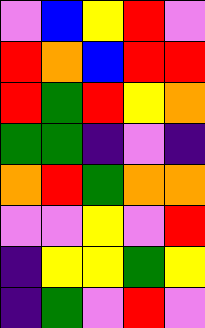[["violet", "blue", "yellow", "red", "violet"], ["red", "orange", "blue", "red", "red"], ["red", "green", "red", "yellow", "orange"], ["green", "green", "indigo", "violet", "indigo"], ["orange", "red", "green", "orange", "orange"], ["violet", "violet", "yellow", "violet", "red"], ["indigo", "yellow", "yellow", "green", "yellow"], ["indigo", "green", "violet", "red", "violet"]]